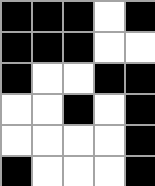[["black", "black", "black", "white", "black"], ["black", "black", "black", "white", "white"], ["black", "white", "white", "black", "black"], ["white", "white", "black", "white", "black"], ["white", "white", "white", "white", "black"], ["black", "white", "white", "white", "black"]]